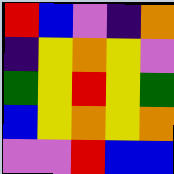[["red", "blue", "violet", "indigo", "orange"], ["indigo", "yellow", "orange", "yellow", "violet"], ["green", "yellow", "red", "yellow", "green"], ["blue", "yellow", "orange", "yellow", "orange"], ["violet", "violet", "red", "blue", "blue"]]